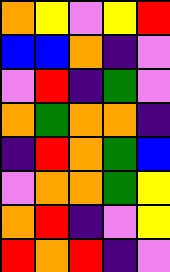[["orange", "yellow", "violet", "yellow", "red"], ["blue", "blue", "orange", "indigo", "violet"], ["violet", "red", "indigo", "green", "violet"], ["orange", "green", "orange", "orange", "indigo"], ["indigo", "red", "orange", "green", "blue"], ["violet", "orange", "orange", "green", "yellow"], ["orange", "red", "indigo", "violet", "yellow"], ["red", "orange", "red", "indigo", "violet"]]